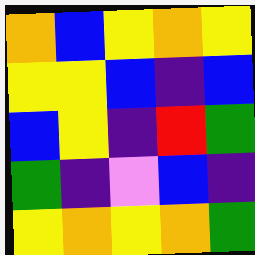[["orange", "blue", "yellow", "orange", "yellow"], ["yellow", "yellow", "blue", "indigo", "blue"], ["blue", "yellow", "indigo", "red", "green"], ["green", "indigo", "violet", "blue", "indigo"], ["yellow", "orange", "yellow", "orange", "green"]]